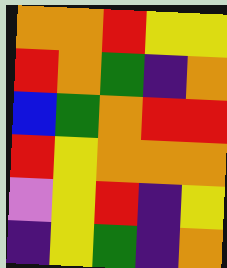[["orange", "orange", "red", "yellow", "yellow"], ["red", "orange", "green", "indigo", "orange"], ["blue", "green", "orange", "red", "red"], ["red", "yellow", "orange", "orange", "orange"], ["violet", "yellow", "red", "indigo", "yellow"], ["indigo", "yellow", "green", "indigo", "orange"]]